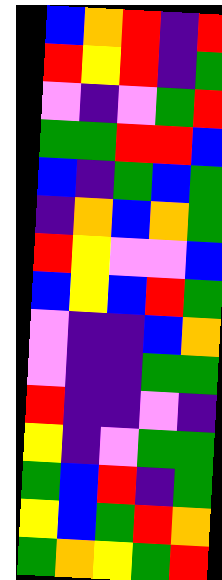[["blue", "orange", "red", "indigo", "red"], ["red", "yellow", "red", "indigo", "green"], ["violet", "indigo", "violet", "green", "red"], ["green", "green", "red", "red", "blue"], ["blue", "indigo", "green", "blue", "green"], ["indigo", "orange", "blue", "orange", "green"], ["red", "yellow", "violet", "violet", "blue"], ["blue", "yellow", "blue", "red", "green"], ["violet", "indigo", "indigo", "blue", "orange"], ["violet", "indigo", "indigo", "green", "green"], ["red", "indigo", "indigo", "violet", "indigo"], ["yellow", "indigo", "violet", "green", "green"], ["green", "blue", "red", "indigo", "green"], ["yellow", "blue", "green", "red", "orange"], ["green", "orange", "yellow", "green", "red"]]